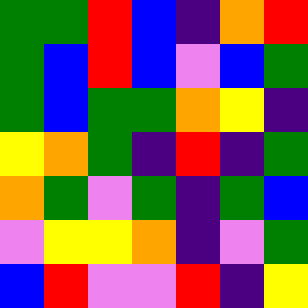[["green", "green", "red", "blue", "indigo", "orange", "red"], ["green", "blue", "red", "blue", "violet", "blue", "green"], ["green", "blue", "green", "green", "orange", "yellow", "indigo"], ["yellow", "orange", "green", "indigo", "red", "indigo", "green"], ["orange", "green", "violet", "green", "indigo", "green", "blue"], ["violet", "yellow", "yellow", "orange", "indigo", "violet", "green"], ["blue", "red", "violet", "violet", "red", "indigo", "yellow"]]